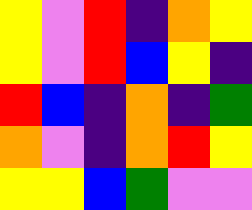[["yellow", "violet", "red", "indigo", "orange", "yellow"], ["yellow", "violet", "red", "blue", "yellow", "indigo"], ["red", "blue", "indigo", "orange", "indigo", "green"], ["orange", "violet", "indigo", "orange", "red", "yellow"], ["yellow", "yellow", "blue", "green", "violet", "violet"]]